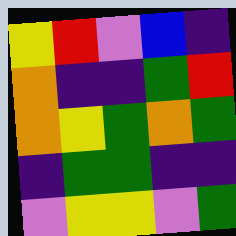[["yellow", "red", "violet", "blue", "indigo"], ["orange", "indigo", "indigo", "green", "red"], ["orange", "yellow", "green", "orange", "green"], ["indigo", "green", "green", "indigo", "indigo"], ["violet", "yellow", "yellow", "violet", "green"]]